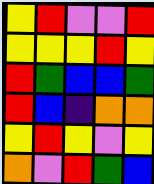[["yellow", "red", "violet", "violet", "red"], ["yellow", "yellow", "yellow", "red", "yellow"], ["red", "green", "blue", "blue", "green"], ["red", "blue", "indigo", "orange", "orange"], ["yellow", "red", "yellow", "violet", "yellow"], ["orange", "violet", "red", "green", "blue"]]